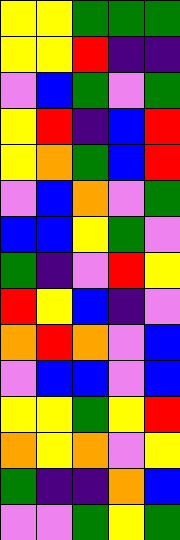[["yellow", "yellow", "green", "green", "green"], ["yellow", "yellow", "red", "indigo", "indigo"], ["violet", "blue", "green", "violet", "green"], ["yellow", "red", "indigo", "blue", "red"], ["yellow", "orange", "green", "blue", "red"], ["violet", "blue", "orange", "violet", "green"], ["blue", "blue", "yellow", "green", "violet"], ["green", "indigo", "violet", "red", "yellow"], ["red", "yellow", "blue", "indigo", "violet"], ["orange", "red", "orange", "violet", "blue"], ["violet", "blue", "blue", "violet", "blue"], ["yellow", "yellow", "green", "yellow", "red"], ["orange", "yellow", "orange", "violet", "yellow"], ["green", "indigo", "indigo", "orange", "blue"], ["violet", "violet", "green", "yellow", "green"]]